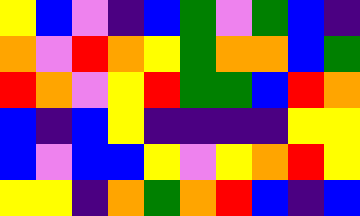[["yellow", "blue", "violet", "indigo", "blue", "green", "violet", "green", "blue", "indigo"], ["orange", "violet", "red", "orange", "yellow", "green", "orange", "orange", "blue", "green"], ["red", "orange", "violet", "yellow", "red", "green", "green", "blue", "red", "orange"], ["blue", "indigo", "blue", "yellow", "indigo", "indigo", "indigo", "indigo", "yellow", "yellow"], ["blue", "violet", "blue", "blue", "yellow", "violet", "yellow", "orange", "red", "yellow"], ["yellow", "yellow", "indigo", "orange", "green", "orange", "red", "blue", "indigo", "blue"]]